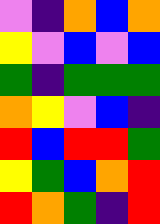[["violet", "indigo", "orange", "blue", "orange"], ["yellow", "violet", "blue", "violet", "blue"], ["green", "indigo", "green", "green", "green"], ["orange", "yellow", "violet", "blue", "indigo"], ["red", "blue", "red", "red", "green"], ["yellow", "green", "blue", "orange", "red"], ["red", "orange", "green", "indigo", "red"]]